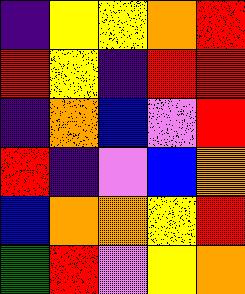[["indigo", "yellow", "yellow", "orange", "red"], ["red", "yellow", "indigo", "red", "red"], ["indigo", "orange", "blue", "violet", "red"], ["red", "indigo", "violet", "blue", "orange"], ["blue", "orange", "orange", "yellow", "red"], ["green", "red", "violet", "yellow", "orange"]]